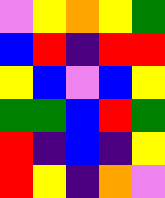[["violet", "yellow", "orange", "yellow", "green"], ["blue", "red", "indigo", "red", "red"], ["yellow", "blue", "violet", "blue", "yellow"], ["green", "green", "blue", "red", "green"], ["red", "indigo", "blue", "indigo", "yellow"], ["red", "yellow", "indigo", "orange", "violet"]]